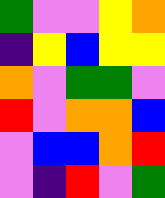[["green", "violet", "violet", "yellow", "orange"], ["indigo", "yellow", "blue", "yellow", "yellow"], ["orange", "violet", "green", "green", "violet"], ["red", "violet", "orange", "orange", "blue"], ["violet", "blue", "blue", "orange", "red"], ["violet", "indigo", "red", "violet", "green"]]